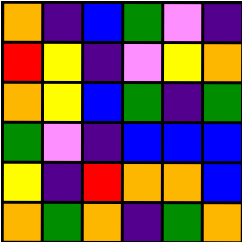[["orange", "indigo", "blue", "green", "violet", "indigo"], ["red", "yellow", "indigo", "violet", "yellow", "orange"], ["orange", "yellow", "blue", "green", "indigo", "green"], ["green", "violet", "indigo", "blue", "blue", "blue"], ["yellow", "indigo", "red", "orange", "orange", "blue"], ["orange", "green", "orange", "indigo", "green", "orange"]]